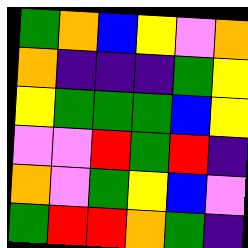[["green", "orange", "blue", "yellow", "violet", "orange"], ["orange", "indigo", "indigo", "indigo", "green", "yellow"], ["yellow", "green", "green", "green", "blue", "yellow"], ["violet", "violet", "red", "green", "red", "indigo"], ["orange", "violet", "green", "yellow", "blue", "violet"], ["green", "red", "red", "orange", "green", "indigo"]]